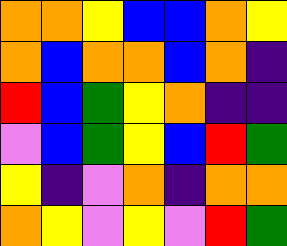[["orange", "orange", "yellow", "blue", "blue", "orange", "yellow"], ["orange", "blue", "orange", "orange", "blue", "orange", "indigo"], ["red", "blue", "green", "yellow", "orange", "indigo", "indigo"], ["violet", "blue", "green", "yellow", "blue", "red", "green"], ["yellow", "indigo", "violet", "orange", "indigo", "orange", "orange"], ["orange", "yellow", "violet", "yellow", "violet", "red", "green"]]